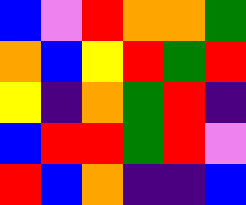[["blue", "violet", "red", "orange", "orange", "green"], ["orange", "blue", "yellow", "red", "green", "red"], ["yellow", "indigo", "orange", "green", "red", "indigo"], ["blue", "red", "red", "green", "red", "violet"], ["red", "blue", "orange", "indigo", "indigo", "blue"]]